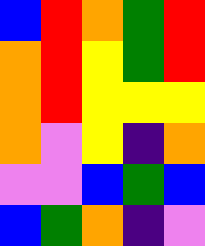[["blue", "red", "orange", "green", "red"], ["orange", "red", "yellow", "green", "red"], ["orange", "red", "yellow", "yellow", "yellow"], ["orange", "violet", "yellow", "indigo", "orange"], ["violet", "violet", "blue", "green", "blue"], ["blue", "green", "orange", "indigo", "violet"]]